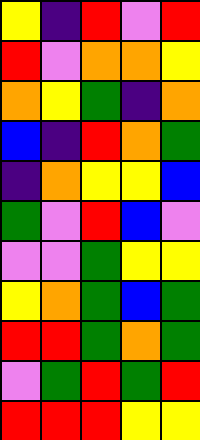[["yellow", "indigo", "red", "violet", "red"], ["red", "violet", "orange", "orange", "yellow"], ["orange", "yellow", "green", "indigo", "orange"], ["blue", "indigo", "red", "orange", "green"], ["indigo", "orange", "yellow", "yellow", "blue"], ["green", "violet", "red", "blue", "violet"], ["violet", "violet", "green", "yellow", "yellow"], ["yellow", "orange", "green", "blue", "green"], ["red", "red", "green", "orange", "green"], ["violet", "green", "red", "green", "red"], ["red", "red", "red", "yellow", "yellow"]]